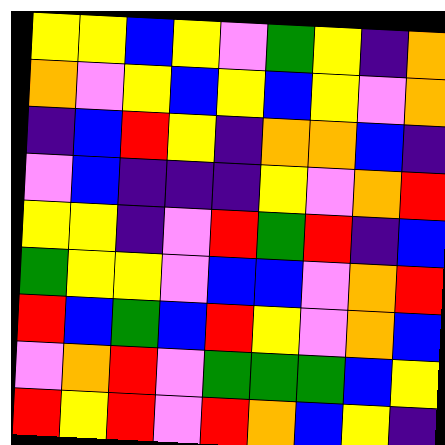[["yellow", "yellow", "blue", "yellow", "violet", "green", "yellow", "indigo", "orange"], ["orange", "violet", "yellow", "blue", "yellow", "blue", "yellow", "violet", "orange"], ["indigo", "blue", "red", "yellow", "indigo", "orange", "orange", "blue", "indigo"], ["violet", "blue", "indigo", "indigo", "indigo", "yellow", "violet", "orange", "red"], ["yellow", "yellow", "indigo", "violet", "red", "green", "red", "indigo", "blue"], ["green", "yellow", "yellow", "violet", "blue", "blue", "violet", "orange", "red"], ["red", "blue", "green", "blue", "red", "yellow", "violet", "orange", "blue"], ["violet", "orange", "red", "violet", "green", "green", "green", "blue", "yellow"], ["red", "yellow", "red", "violet", "red", "orange", "blue", "yellow", "indigo"]]